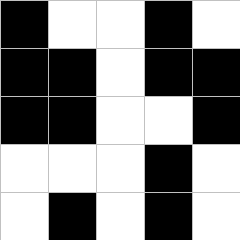[["black", "white", "white", "black", "white"], ["black", "black", "white", "black", "black"], ["black", "black", "white", "white", "black"], ["white", "white", "white", "black", "white"], ["white", "black", "white", "black", "white"]]